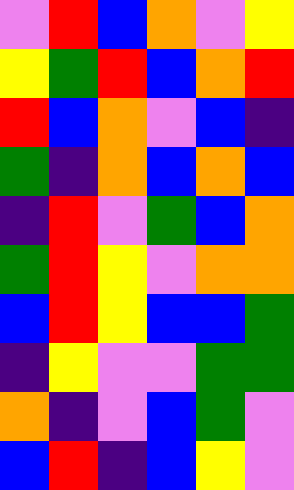[["violet", "red", "blue", "orange", "violet", "yellow"], ["yellow", "green", "red", "blue", "orange", "red"], ["red", "blue", "orange", "violet", "blue", "indigo"], ["green", "indigo", "orange", "blue", "orange", "blue"], ["indigo", "red", "violet", "green", "blue", "orange"], ["green", "red", "yellow", "violet", "orange", "orange"], ["blue", "red", "yellow", "blue", "blue", "green"], ["indigo", "yellow", "violet", "violet", "green", "green"], ["orange", "indigo", "violet", "blue", "green", "violet"], ["blue", "red", "indigo", "blue", "yellow", "violet"]]